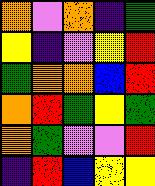[["orange", "violet", "orange", "indigo", "green"], ["yellow", "indigo", "violet", "yellow", "red"], ["green", "orange", "orange", "blue", "red"], ["orange", "red", "green", "yellow", "green"], ["orange", "green", "violet", "violet", "red"], ["indigo", "red", "blue", "yellow", "yellow"]]